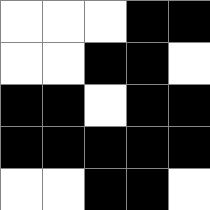[["white", "white", "white", "black", "black"], ["white", "white", "black", "black", "white"], ["black", "black", "white", "black", "black"], ["black", "black", "black", "black", "black"], ["white", "white", "black", "black", "white"]]